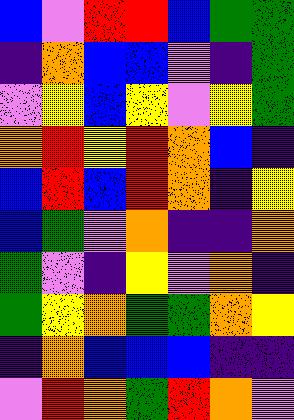[["blue", "violet", "red", "red", "blue", "green", "green"], ["indigo", "orange", "blue", "blue", "violet", "indigo", "green"], ["violet", "yellow", "blue", "yellow", "violet", "yellow", "green"], ["orange", "red", "yellow", "red", "orange", "blue", "indigo"], ["blue", "red", "blue", "red", "orange", "indigo", "yellow"], ["blue", "green", "violet", "orange", "indigo", "indigo", "orange"], ["green", "violet", "indigo", "yellow", "violet", "orange", "indigo"], ["green", "yellow", "orange", "green", "green", "orange", "yellow"], ["indigo", "orange", "blue", "blue", "blue", "indigo", "indigo"], ["violet", "red", "orange", "green", "red", "orange", "violet"]]